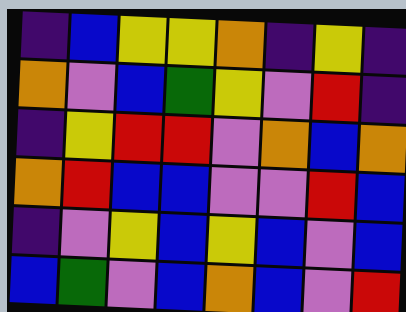[["indigo", "blue", "yellow", "yellow", "orange", "indigo", "yellow", "indigo"], ["orange", "violet", "blue", "green", "yellow", "violet", "red", "indigo"], ["indigo", "yellow", "red", "red", "violet", "orange", "blue", "orange"], ["orange", "red", "blue", "blue", "violet", "violet", "red", "blue"], ["indigo", "violet", "yellow", "blue", "yellow", "blue", "violet", "blue"], ["blue", "green", "violet", "blue", "orange", "blue", "violet", "red"]]